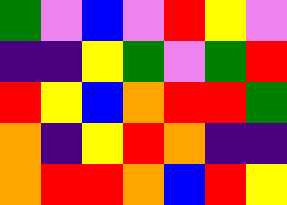[["green", "violet", "blue", "violet", "red", "yellow", "violet"], ["indigo", "indigo", "yellow", "green", "violet", "green", "red"], ["red", "yellow", "blue", "orange", "red", "red", "green"], ["orange", "indigo", "yellow", "red", "orange", "indigo", "indigo"], ["orange", "red", "red", "orange", "blue", "red", "yellow"]]